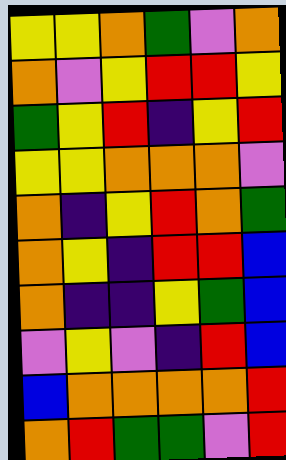[["yellow", "yellow", "orange", "green", "violet", "orange"], ["orange", "violet", "yellow", "red", "red", "yellow"], ["green", "yellow", "red", "indigo", "yellow", "red"], ["yellow", "yellow", "orange", "orange", "orange", "violet"], ["orange", "indigo", "yellow", "red", "orange", "green"], ["orange", "yellow", "indigo", "red", "red", "blue"], ["orange", "indigo", "indigo", "yellow", "green", "blue"], ["violet", "yellow", "violet", "indigo", "red", "blue"], ["blue", "orange", "orange", "orange", "orange", "red"], ["orange", "red", "green", "green", "violet", "red"]]